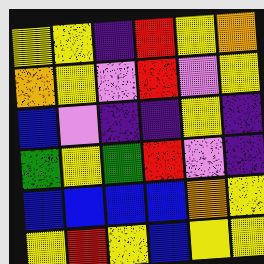[["yellow", "yellow", "indigo", "red", "yellow", "orange"], ["orange", "yellow", "violet", "red", "violet", "yellow"], ["blue", "violet", "indigo", "indigo", "yellow", "indigo"], ["green", "yellow", "green", "red", "violet", "indigo"], ["blue", "blue", "blue", "blue", "orange", "yellow"], ["yellow", "red", "yellow", "blue", "yellow", "yellow"]]